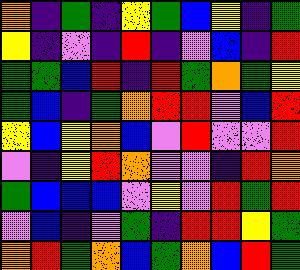[["orange", "indigo", "green", "indigo", "yellow", "green", "blue", "yellow", "indigo", "green"], ["yellow", "indigo", "violet", "indigo", "red", "indigo", "violet", "blue", "indigo", "red"], ["green", "green", "blue", "red", "indigo", "red", "green", "orange", "green", "yellow"], ["green", "blue", "indigo", "green", "orange", "red", "red", "violet", "blue", "red"], ["yellow", "blue", "yellow", "orange", "blue", "violet", "red", "violet", "violet", "red"], ["violet", "indigo", "yellow", "red", "orange", "violet", "violet", "indigo", "red", "orange"], ["green", "blue", "blue", "blue", "violet", "yellow", "violet", "red", "green", "red"], ["violet", "blue", "indigo", "violet", "green", "indigo", "red", "red", "yellow", "green"], ["orange", "red", "green", "orange", "blue", "green", "orange", "blue", "red", "green"]]